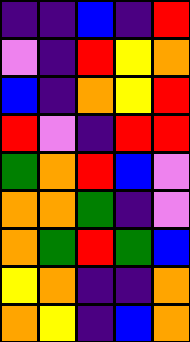[["indigo", "indigo", "blue", "indigo", "red"], ["violet", "indigo", "red", "yellow", "orange"], ["blue", "indigo", "orange", "yellow", "red"], ["red", "violet", "indigo", "red", "red"], ["green", "orange", "red", "blue", "violet"], ["orange", "orange", "green", "indigo", "violet"], ["orange", "green", "red", "green", "blue"], ["yellow", "orange", "indigo", "indigo", "orange"], ["orange", "yellow", "indigo", "blue", "orange"]]